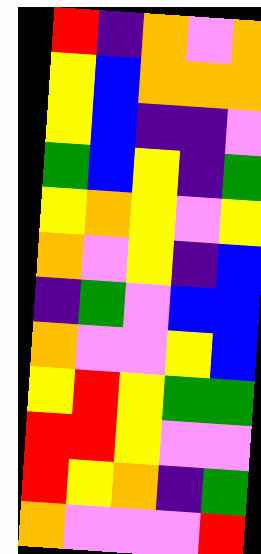[["red", "indigo", "orange", "violet", "orange"], ["yellow", "blue", "orange", "orange", "orange"], ["yellow", "blue", "indigo", "indigo", "violet"], ["green", "blue", "yellow", "indigo", "green"], ["yellow", "orange", "yellow", "violet", "yellow"], ["orange", "violet", "yellow", "indigo", "blue"], ["indigo", "green", "violet", "blue", "blue"], ["orange", "violet", "violet", "yellow", "blue"], ["yellow", "red", "yellow", "green", "green"], ["red", "red", "yellow", "violet", "violet"], ["red", "yellow", "orange", "indigo", "green"], ["orange", "violet", "violet", "violet", "red"]]